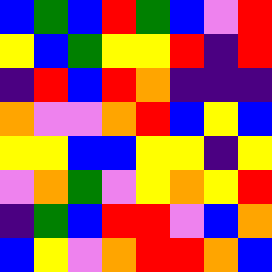[["blue", "green", "blue", "red", "green", "blue", "violet", "red"], ["yellow", "blue", "green", "yellow", "yellow", "red", "indigo", "red"], ["indigo", "red", "blue", "red", "orange", "indigo", "indigo", "indigo"], ["orange", "violet", "violet", "orange", "red", "blue", "yellow", "blue"], ["yellow", "yellow", "blue", "blue", "yellow", "yellow", "indigo", "yellow"], ["violet", "orange", "green", "violet", "yellow", "orange", "yellow", "red"], ["indigo", "green", "blue", "red", "red", "violet", "blue", "orange"], ["blue", "yellow", "violet", "orange", "red", "red", "orange", "blue"]]